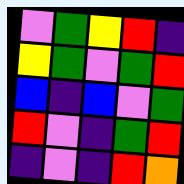[["violet", "green", "yellow", "red", "indigo"], ["yellow", "green", "violet", "green", "red"], ["blue", "indigo", "blue", "violet", "green"], ["red", "violet", "indigo", "green", "red"], ["indigo", "violet", "indigo", "red", "orange"]]